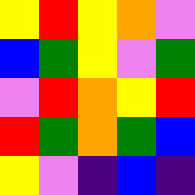[["yellow", "red", "yellow", "orange", "violet"], ["blue", "green", "yellow", "violet", "green"], ["violet", "red", "orange", "yellow", "red"], ["red", "green", "orange", "green", "blue"], ["yellow", "violet", "indigo", "blue", "indigo"]]